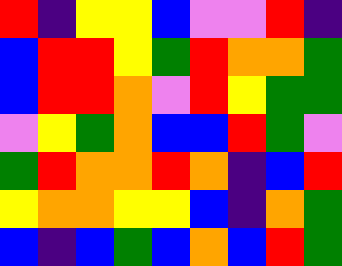[["red", "indigo", "yellow", "yellow", "blue", "violet", "violet", "red", "indigo"], ["blue", "red", "red", "yellow", "green", "red", "orange", "orange", "green"], ["blue", "red", "red", "orange", "violet", "red", "yellow", "green", "green"], ["violet", "yellow", "green", "orange", "blue", "blue", "red", "green", "violet"], ["green", "red", "orange", "orange", "red", "orange", "indigo", "blue", "red"], ["yellow", "orange", "orange", "yellow", "yellow", "blue", "indigo", "orange", "green"], ["blue", "indigo", "blue", "green", "blue", "orange", "blue", "red", "green"]]